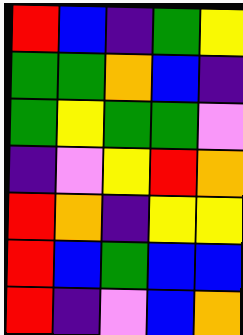[["red", "blue", "indigo", "green", "yellow"], ["green", "green", "orange", "blue", "indigo"], ["green", "yellow", "green", "green", "violet"], ["indigo", "violet", "yellow", "red", "orange"], ["red", "orange", "indigo", "yellow", "yellow"], ["red", "blue", "green", "blue", "blue"], ["red", "indigo", "violet", "blue", "orange"]]